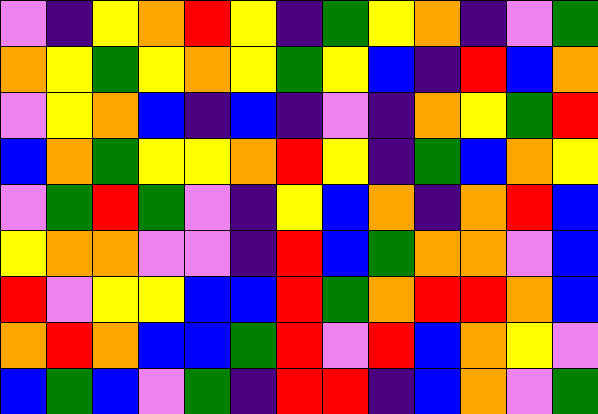[["violet", "indigo", "yellow", "orange", "red", "yellow", "indigo", "green", "yellow", "orange", "indigo", "violet", "green"], ["orange", "yellow", "green", "yellow", "orange", "yellow", "green", "yellow", "blue", "indigo", "red", "blue", "orange"], ["violet", "yellow", "orange", "blue", "indigo", "blue", "indigo", "violet", "indigo", "orange", "yellow", "green", "red"], ["blue", "orange", "green", "yellow", "yellow", "orange", "red", "yellow", "indigo", "green", "blue", "orange", "yellow"], ["violet", "green", "red", "green", "violet", "indigo", "yellow", "blue", "orange", "indigo", "orange", "red", "blue"], ["yellow", "orange", "orange", "violet", "violet", "indigo", "red", "blue", "green", "orange", "orange", "violet", "blue"], ["red", "violet", "yellow", "yellow", "blue", "blue", "red", "green", "orange", "red", "red", "orange", "blue"], ["orange", "red", "orange", "blue", "blue", "green", "red", "violet", "red", "blue", "orange", "yellow", "violet"], ["blue", "green", "blue", "violet", "green", "indigo", "red", "red", "indigo", "blue", "orange", "violet", "green"]]